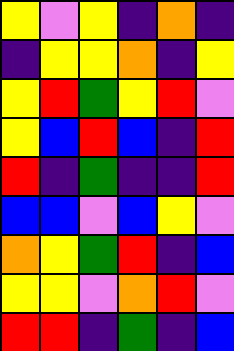[["yellow", "violet", "yellow", "indigo", "orange", "indigo"], ["indigo", "yellow", "yellow", "orange", "indigo", "yellow"], ["yellow", "red", "green", "yellow", "red", "violet"], ["yellow", "blue", "red", "blue", "indigo", "red"], ["red", "indigo", "green", "indigo", "indigo", "red"], ["blue", "blue", "violet", "blue", "yellow", "violet"], ["orange", "yellow", "green", "red", "indigo", "blue"], ["yellow", "yellow", "violet", "orange", "red", "violet"], ["red", "red", "indigo", "green", "indigo", "blue"]]